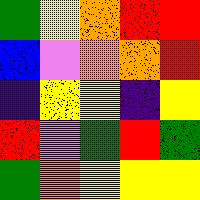[["green", "yellow", "orange", "red", "red"], ["blue", "violet", "orange", "orange", "red"], ["indigo", "yellow", "yellow", "indigo", "yellow"], ["red", "violet", "green", "red", "green"], ["green", "orange", "yellow", "yellow", "yellow"]]